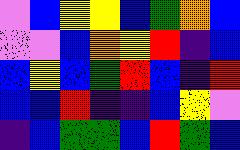[["violet", "blue", "yellow", "yellow", "blue", "green", "orange", "blue"], ["violet", "violet", "blue", "orange", "yellow", "red", "indigo", "blue"], ["blue", "yellow", "blue", "green", "red", "blue", "indigo", "red"], ["blue", "blue", "red", "indigo", "indigo", "blue", "yellow", "violet"], ["indigo", "blue", "green", "green", "blue", "red", "green", "blue"]]